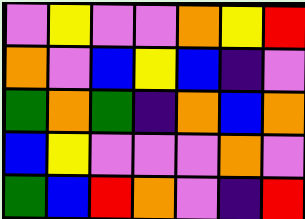[["violet", "yellow", "violet", "violet", "orange", "yellow", "red"], ["orange", "violet", "blue", "yellow", "blue", "indigo", "violet"], ["green", "orange", "green", "indigo", "orange", "blue", "orange"], ["blue", "yellow", "violet", "violet", "violet", "orange", "violet"], ["green", "blue", "red", "orange", "violet", "indigo", "red"]]